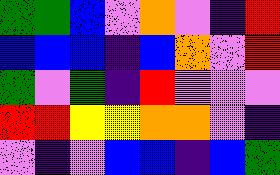[["green", "green", "blue", "violet", "orange", "violet", "indigo", "red"], ["blue", "blue", "blue", "indigo", "blue", "orange", "violet", "red"], ["green", "violet", "green", "indigo", "red", "violet", "violet", "violet"], ["red", "red", "yellow", "yellow", "orange", "orange", "violet", "indigo"], ["violet", "indigo", "violet", "blue", "blue", "indigo", "blue", "green"]]